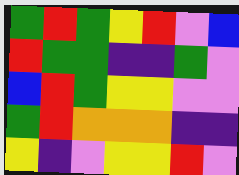[["green", "red", "green", "yellow", "red", "violet", "blue"], ["red", "green", "green", "indigo", "indigo", "green", "violet"], ["blue", "red", "green", "yellow", "yellow", "violet", "violet"], ["green", "red", "orange", "orange", "orange", "indigo", "indigo"], ["yellow", "indigo", "violet", "yellow", "yellow", "red", "violet"]]